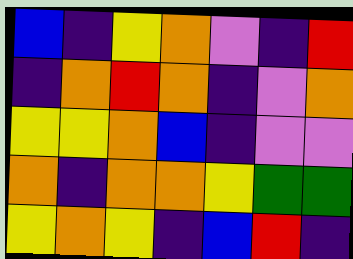[["blue", "indigo", "yellow", "orange", "violet", "indigo", "red"], ["indigo", "orange", "red", "orange", "indigo", "violet", "orange"], ["yellow", "yellow", "orange", "blue", "indigo", "violet", "violet"], ["orange", "indigo", "orange", "orange", "yellow", "green", "green"], ["yellow", "orange", "yellow", "indigo", "blue", "red", "indigo"]]